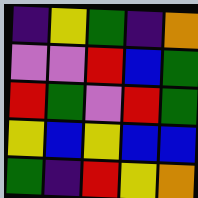[["indigo", "yellow", "green", "indigo", "orange"], ["violet", "violet", "red", "blue", "green"], ["red", "green", "violet", "red", "green"], ["yellow", "blue", "yellow", "blue", "blue"], ["green", "indigo", "red", "yellow", "orange"]]